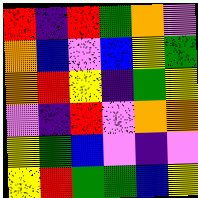[["red", "indigo", "red", "green", "orange", "violet"], ["orange", "blue", "violet", "blue", "yellow", "green"], ["orange", "red", "yellow", "indigo", "green", "yellow"], ["violet", "indigo", "red", "violet", "orange", "orange"], ["yellow", "green", "blue", "violet", "indigo", "violet"], ["yellow", "red", "green", "green", "blue", "yellow"]]